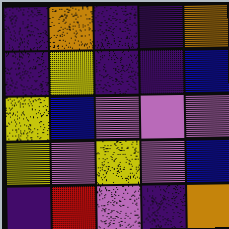[["indigo", "orange", "indigo", "indigo", "orange"], ["indigo", "yellow", "indigo", "indigo", "blue"], ["yellow", "blue", "violet", "violet", "violet"], ["yellow", "violet", "yellow", "violet", "blue"], ["indigo", "red", "violet", "indigo", "orange"]]